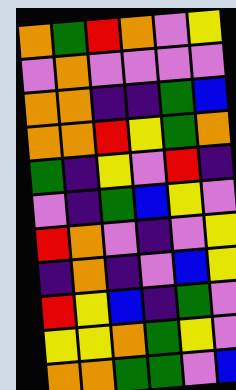[["orange", "green", "red", "orange", "violet", "yellow"], ["violet", "orange", "violet", "violet", "violet", "violet"], ["orange", "orange", "indigo", "indigo", "green", "blue"], ["orange", "orange", "red", "yellow", "green", "orange"], ["green", "indigo", "yellow", "violet", "red", "indigo"], ["violet", "indigo", "green", "blue", "yellow", "violet"], ["red", "orange", "violet", "indigo", "violet", "yellow"], ["indigo", "orange", "indigo", "violet", "blue", "yellow"], ["red", "yellow", "blue", "indigo", "green", "violet"], ["yellow", "yellow", "orange", "green", "yellow", "violet"], ["orange", "orange", "green", "green", "violet", "blue"]]